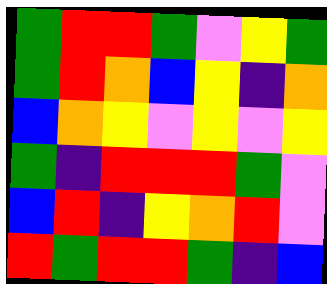[["green", "red", "red", "green", "violet", "yellow", "green"], ["green", "red", "orange", "blue", "yellow", "indigo", "orange"], ["blue", "orange", "yellow", "violet", "yellow", "violet", "yellow"], ["green", "indigo", "red", "red", "red", "green", "violet"], ["blue", "red", "indigo", "yellow", "orange", "red", "violet"], ["red", "green", "red", "red", "green", "indigo", "blue"]]